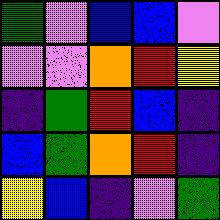[["green", "violet", "blue", "blue", "violet"], ["violet", "violet", "orange", "red", "yellow"], ["indigo", "green", "red", "blue", "indigo"], ["blue", "green", "orange", "red", "indigo"], ["yellow", "blue", "indigo", "violet", "green"]]